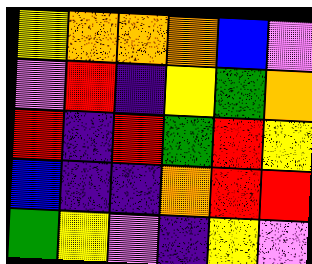[["yellow", "orange", "orange", "orange", "blue", "violet"], ["violet", "red", "indigo", "yellow", "green", "orange"], ["red", "indigo", "red", "green", "red", "yellow"], ["blue", "indigo", "indigo", "orange", "red", "red"], ["green", "yellow", "violet", "indigo", "yellow", "violet"]]